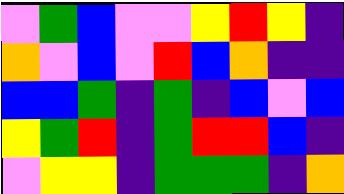[["violet", "green", "blue", "violet", "violet", "yellow", "red", "yellow", "indigo"], ["orange", "violet", "blue", "violet", "red", "blue", "orange", "indigo", "indigo"], ["blue", "blue", "green", "indigo", "green", "indigo", "blue", "violet", "blue"], ["yellow", "green", "red", "indigo", "green", "red", "red", "blue", "indigo"], ["violet", "yellow", "yellow", "indigo", "green", "green", "green", "indigo", "orange"]]